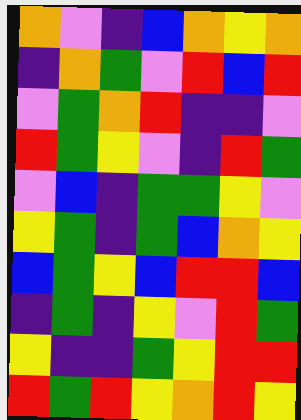[["orange", "violet", "indigo", "blue", "orange", "yellow", "orange"], ["indigo", "orange", "green", "violet", "red", "blue", "red"], ["violet", "green", "orange", "red", "indigo", "indigo", "violet"], ["red", "green", "yellow", "violet", "indigo", "red", "green"], ["violet", "blue", "indigo", "green", "green", "yellow", "violet"], ["yellow", "green", "indigo", "green", "blue", "orange", "yellow"], ["blue", "green", "yellow", "blue", "red", "red", "blue"], ["indigo", "green", "indigo", "yellow", "violet", "red", "green"], ["yellow", "indigo", "indigo", "green", "yellow", "red", "red"], ["red", "green", "red", "yellow", "orange", "red", "yellow"]]